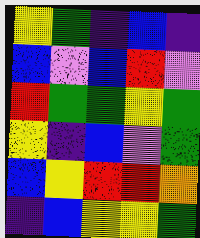[["yellow", "green", "indigo", "blue", "indigo"], ["blue", "violet", "blue", "red", "violet"], ["red", "green", "green", "yellow", "green"], ["yellow", "indigo", "blue", "violet", "green"], ["blue", "yellow", "red", "red", "orange"], ["indigo", "blue", "yellow", "yellow", "green"]]